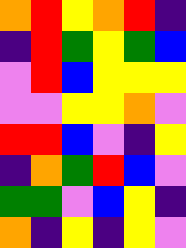[["orange", "red", "yellow", "orange", "red", "indigo"], ["indigo", "red", "green", "yellow", "green", "blue"], ["violet", "red", "blue", "yellow", "yellow", "yellow"], ["violet", "violet", "yellow", "yellow", "orange", "violet"], ["red", "red", "blue", "violet", "indigo", "yellow"], ["indigo", "orange", "green", "red", "blue", "violet"], ["green", "green", "violet", "blue", "yellow", "indigo"], ["orange", "indigo", "yellow", "indigo", "yellow", "violet"]]